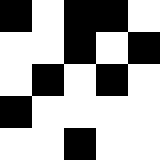[["black", "white", "black", "black", "white"], ["white", "white", "black", "white", "black"], ["white", "black", "white", "black", "white"], ["black", "white", "white", "white", "white"], ["white", "white", "black", "white", "white"]]